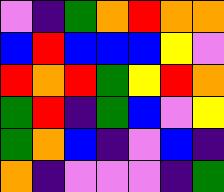[["violet", "indigo", "green", "orange", "red", "orange", "orange"], ["blue", "red", "blue", "blue", "blue", "yellow", "violet"], ["red", "orange", "red", "green", "yellow", "red", "orange"], ["green", "red", "indigo", "green", "blue", "violet", "yellow"], ["green", "orange", "blue", "indigo", "violet", "blue", "indigo"], ["orange", "indigo", "violet", "violet", "violet", "indigo", "green"]]